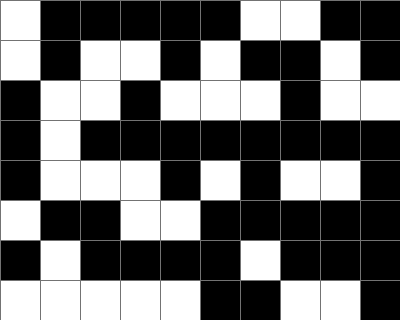[["white", "black", "black", "black", "black", "black", "white", "white", "black", "black"], ["white", "black", "white", "white", "black", "white", "black", "black", "white", "black"], ["black", "white", "white", "black", "white", "white", "white", "black", "white", "white"], ["black", "white", "black", "black", "black", "black", "black", "black", "black", "black"], ["black", "white", "white", "white", "black", "white", "black", "white", "white", "black"], ["white", "black", "black", "white", "white", "black", "black", "black", "black", "black"], ["black", "white", "black", "black", "black", "black", "white", "black", "black", "black"], ["white", "white", "white", "white", "white", "black", "black", "white", "white", "black"]]